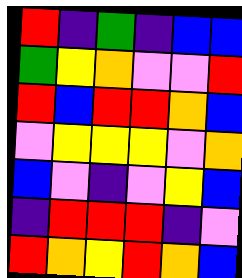[["red", "indigo", "green", "indigo", "blue", "blue"], ["green", "yellow", "orange", "violet", "violet", "red"], ["red", "blue", "red", "red", "orange", "blue"], ["violet", "yellow", "yellow", "yellow", "violet", "orange"], ["blue", "violet", "indigo", "violet", "yellow", "blue"], ["indigo", "red", "red", "red", "indigo", "violet"], ["red", "orange", "yellow", "red", "orange", "blue"]]